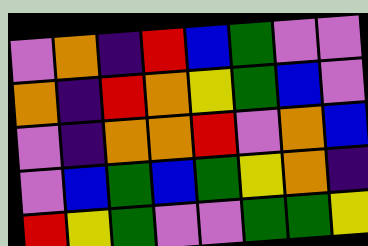[["violet", "orange", "indigo", "red", "blue", "green", "violet", "violet"], ["orange", "indigo", "red", "orange", "yellow", "green", "blue", "violet"], ["violet", "indigo", "orange", "orange", "red", "violet", "orange", "blue"], ["violet", "blue", "green", "blue", "green", "yellow", "orange", "indigo"], ["red", "yellow", "green", "violet", "violet", "green", "green", "yellow"]]